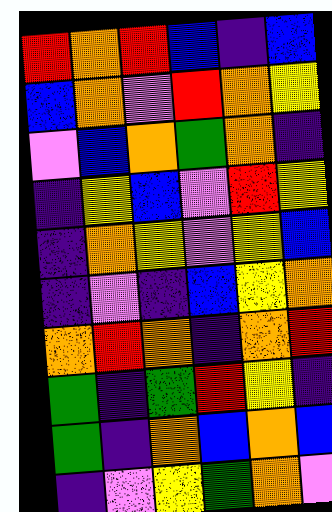[["red", "orange", "red", "blue", "indigo", "blue"], ["blue", "orange", "violet", "red", "orange", "yellow"], ["violet", "blue", "orange", "green", "orange", "indigo"], ["indigo", "yellow", "blue", "violet", "red", "yellow"], ["indigo", "orange", "yellow", "violet", "yellow", "blue"], ["indigo", "violet", "indigo", "blue", "yellow", "orange"], ["orange", "red", "orange", "indigo", "orange", "red"], ["green", "indigo", "green", "red", "yellow", "indigo"], ["green", "indigo", "orange", "blue", "orange", "blue"], ["indigo", "violet", "yellow", "green", "orange", "violet"]]